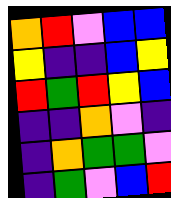[["orange", "red", "violet", "blue", "blue"], ["yellow", "indigo", "indigo", "blue", "yellow"], ["red", "green", "red", "yellow", "blue"], ["indigo", "indigo", "orange", "violet", "indigo"], ["indigo", "orange", "green", "green", "violet"], ["indigo", "green", "violet", "blue", "red"]]